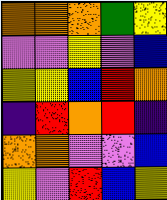[["orange", "orange", "orange", "green", "yellow"], ["violet", "violet", "yellow", "violet", "blue"], ["yellow", "yellow", "blue", "red", "orange"], ["indigo", "red", "orange", "red", "indigo"], ["orange", "orange", "violet", "violet", "blue"], ["yellow", "violet", "red", "blue", "yellow"]]